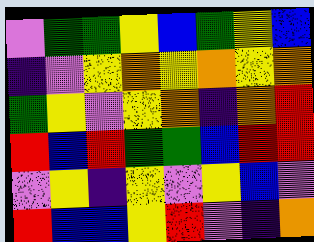[["violet", "green", "green", "yellow", "blue", "green", "yellow", "blue"], ["indigo", "violet", "yellow", "orange", "yellow", "orange", "yellow", "orange"], ["green", "yellow", "violet", "yellow", "orange", "indigo", "orange", "red"], ["red", "blue", "red", "green", "green", "blue", "red", "red"], ["violet", "yellow", "indigo", "yellow", "violet", "yellow", "blue", "violet"], ["red", "blue", "blue", "yellow", "red", "violet", "indigo", "orange"]]